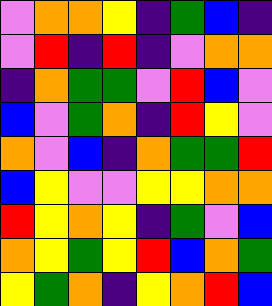[["violet", "orange", "orange", "yellow", "indigo", "green", "blue", "indigo"], ["violet", "red", "indigo", "red", "indigo", "violet", "orange", "orange"], ["indigo", "orange", "green", "green", "violet", "red", "blue", "violet"], ["blue", "violet", "green", "orange", "indigo", "red", "yellow", "violet"], ["orange", "violet", "blue", "indigo", "orange", "green", "green", "red"], ["blue", "yellow", "violet", "violet", "yellow", "yellow", "orange", "orange"], ["red", "yellow", "orange", "yellow", "indigo", "green", "violet", "blue"], ["orange", "yellow", "green", "yellow", "red", "blue", "orange", "green"], ["yellow", "green", "orange", "indigo", "yellow", "orange", "red", "blue"]]